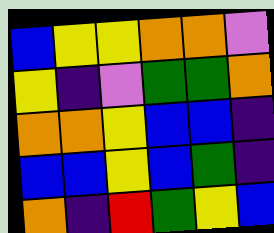[["blue", "yellow", "yellow", "orange", "orange", "violet"], ["yellow", "indigo", "violet", "green", "green", "orange"], ["orange", "orange", "yellow", "blue", "blue", "indigo"], ["blue", "blue", "yellow", "blue", "green", "indigo"], ["orange", "indigo", "red", "green", "yellow", "blue"]]